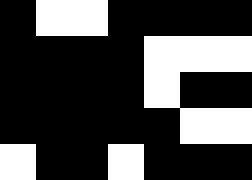[["black", "white", "white", "black", "black", "black", "black"], ["black", "black", "black", "black", "white", "white", "white"], ["black", "black", "black", "black", "white", "black", "black"], ["black", "black", "black", "black", "black", "white", "white"], ["white", "black", "black", "white", "black", "black", "black"]]